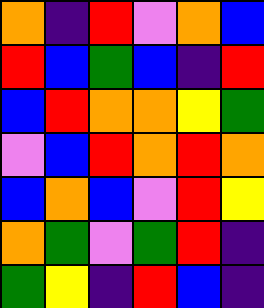[["orange", "indigo", "red", "violet", "orange", "blue"], ["red", "blue", "green", "blue", "indigo", "red"], ["blue", "red", "orange", "orange", "yellow", "green"], ["violet", "blue", "red", "orange", "red", "orange"], ["blue", "orange", "blue", "violet", "red", "yellow"], ["orange", "green", "violet", "green", "red", "indigo"], ["green", "yellow", "indigo", "red", "blue", "indigo"]]